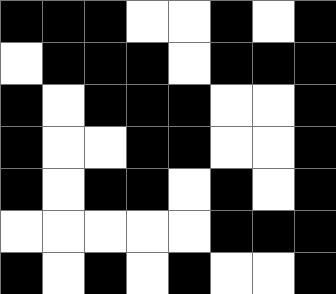[["black", "black", "black", "white", "white", "black", "white", "black"], ["white", "black", "black", "black", "white", "black", "black", "black"], ["black", "white", "black", "black", "black", "white", "white", "black"], ["black", "white", "white", "black", "black", "white", "white", "black"], ["black", "white", "black", "black", "white", "black", "white", "black"], ["white", "white", "white", "white", "white", "black", "black", "black"], ["black", "white", "black", "white", "black", "white", "white", "black"]]